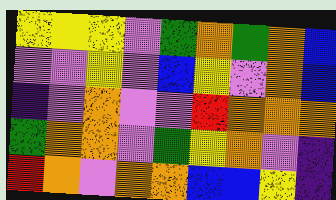[["yellow", "yellow", "yellow", "violet", "green", "orange", "green", "orange", "blue"], ["violet", "violet", "yellow", "violet", "blue", "yellow", "violet", "orange", "blue"], ["indigo", "violet", "orange", "violet", "violet", "red", "orange", "orange", "orange"], ["green", "orange", "orange", "violet", "green", "yellow", "orange", "violet", "indigo"], ["red", "orange", "violet", "orange", "orange", "blue", "blue", "yellow", "indigo"]]